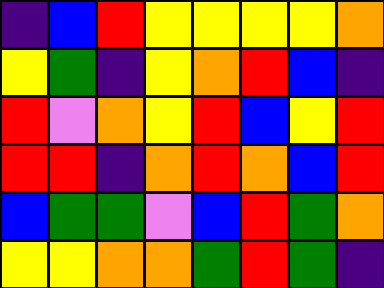[["indigo", "blue", "red", "yellow", "yellow", "yellow", "yellow", "orange"], ["yellow", "green", "indigo", "yellow", "orange", "red", "blue", "indigo"], ["red", "violet", "orange", "yellow", "red", "blue", "yellow", "red"], ["red", "red", "indigo", "orange", "red", "orange", "blue", "red"], ["blue", "green", "green", "violet", "blue", "red", "green", "orange"], ["yellow", "yellow", "orange", "orange", "green", "red", "green", "indigo"]]